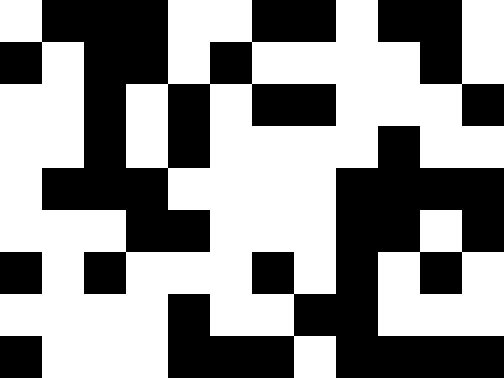[["white", "black", "black", "black", "white", "white", "black", "black", "white", "black", "black", "white"], ["black", "white", "black", "black", "white", "black", "white", "white", "white", "white", "black", "white"], ["white", "white", "black", "white", "black", "white", "black", "black", "white", "white", "white", "black"], ["white", "white", "black", "white", "black", "white", "white", "white", "white", "black", "white", "white"], ["white", "black", "black", "black", "white", "white", "white", "white", "black", "black", "black", "black"], ["white", "white", "white", "black", "black", "white", "white", "white", "black", "black", "white", "black"], ["black", "white", "black", "white", "white", "white", "black", "white", "black", "white", "black", "white"], ["white", "white", "white", "white", "black", "white", "white", "black", "black", "white", "white", "white"], ["black", "white", "white", "white", "black", "black", "black", "white", "black", "black", "black", "black"]]